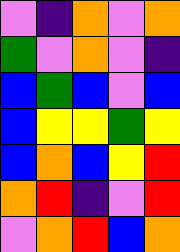[["violet", "indigo", "orange", "violet", "orange"], ["green", "violet", "orange", "violet", "indigo"], ["blue", "green", "blue", "violet", "blue"], ["blue", "yellow", "yellow", "green", "yellow"], ["blue", "orange", "blue", "yellow", "red"], ["orange", "red", "indigo", "violet", "red"], ["violet", "orange", "red", "blue", "orange"]]